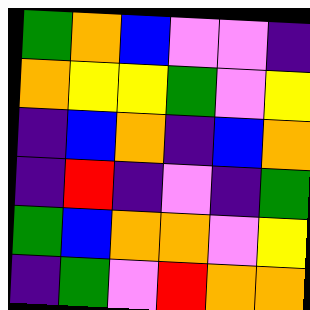[["green", "orange", "blue", "violet", "violet", "indigo"], ["orange", "yellow", "yellow", "green", "violet", "yellow"], ["indigo", "blue", "orange", "indigo", "blue", "orange"], ["indigo", "red", "indigo", "violet", "indigo", "green"], ["green", "blue", "orange", "orange", "violet", "yellow"], ["indigo", "green", "violet", "red", "orange", "orange"]]